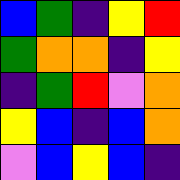[["blue", "green", "indigo", "yellow", "red"], ["green", "orange", "orange", "indigo", "yellow"], ["indigo", "green", "red", "violet", "orange"], ["yellow", "blue", "indigo", "blue", "orange"], ["violet", "blue", "yellow", "blue", "indigo"]]